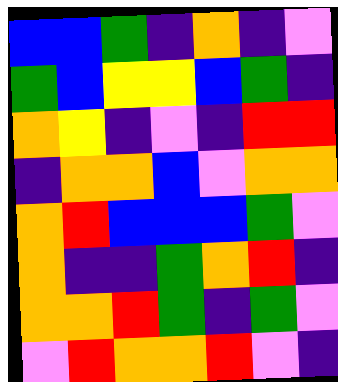[["blue", "blue", "green", "indigo", "orange", "indigo", "violet"], ["green", "blue", "yellow", "yellow", "blue", "green", "indigo"], ["orange", "yellow", "indigo", "violet", "indigo", "red", "red"], ["indigo", "orange", "orange", "blue", "violet", "orange", "orange"], ["orange", "red", "blue", "blue", "blue", "green", "violet"], ["orange", "indigo", "indigo", "green", "orange", "red", "indigo"], ["orange", "orange", "red", "green", "indigo", "green", "violet"], ["violet", "red", "orange", "orange", "red", "violet", "indigo"]]